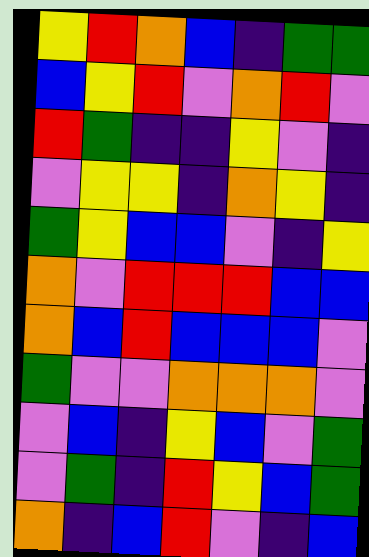[["yellow", "red", "orange", "blue", "indigo", "green", "green"], ["blue", "yellow", "red", "violet", "orange", "red", "violet"], ["red", "green", "indigo", "indigo", "yellow", "violet", "indigo"], ["violet", "yellow", "yellow", "indigo", "orange", "yellow", "indigo"], ["green", "yellow", "blue", "blue", "violet", "indigo", "yellow"], ["orange", "violet", "red", "red", "red", "blue", "blue"], ["orange", "blue", "red", "blue", "blue", "blue", "violet"], ["green", "violet", "violet", "orange", "orange", "orange", "violet"], ["violet", "blue", "indigo", "yellow", "blue", "violet", "green"], ["violet", "green", "indigo", "red", "yellow", "blue", "green"], ["orange", "indigo", "blue", "red", "violet", "indigo", "blue"]]